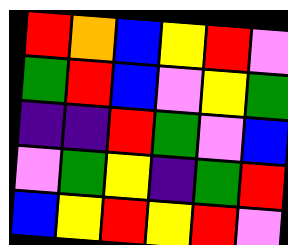[["red", "orange", "blue", "yellow", "red", "violet"], ["green", "red", "blue", "violet", "yellow", "green"], ["indigo", "indigo", "red", "green", "violet", "blue"], ["violet", "green", "yellow", "indigo", "green", "red"], ["blue", "yellow", "red", "yellow", "red", "violet"]]